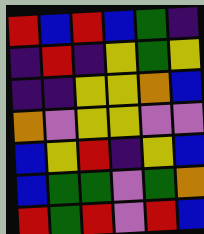[["red", "blue", "red", "blue", "green", "indigo"], ["indigo", "red", "indigo", "yellow", "green", "yellow"], ["indigo", "indigo", "yellow", "yellow", "orange", "blue"], ["orange", "violet", "yellow", "yellow", "violet", "violet"], ["blue", "yellow", "red", "indigo", "yellow", "blue"], ["blue", "green", "green", "violet", "green", "orange"], ["red", "green", "red", "violet", "red", "blue"]]